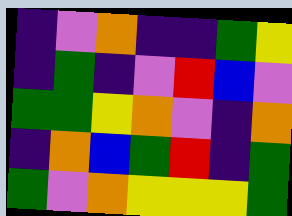[["indigo", "violet", "orange", "indigo", "indigo", "green", "yellow"], ["indigo", "green", "indigo", "violet", "red", "blue", "violet"], ["green", "green", "yellow", "orange", "violet", "indigo", "orange"], ["indigo", "orange", "blue", "green", "red", "indigo", "green"], ["green", "violet", "orange", "yellow", "yellow", "yellow", "green"]]